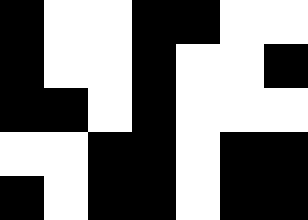[["black", "white", "white", "black", "black", "white", "white"], ["black", "white", "white", "black", "white", "white", "black"], ["black", "black", "white", "black", "white", "white", "white"], ["white", "white", "black", "black", "white", "black", "black"], ["black", "white", "black", "black", "white", "black", "black"]]